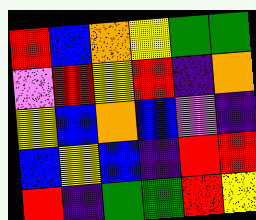[["red", "blue", "orange", "yellow", "green", "green"], ["violet", "red", "yellow", "red", "indigo", "orange"], ["yellow", "blue", "orange", "blue", "violet", "indigo"], ["blue", "yellow", "blue", "indigo", "red", "red"], ["red", "indigo", "green", "green", "red", "yellow"]]